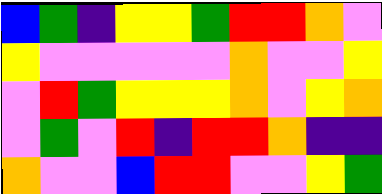[["blue", "green", "indigo", "yellow", "yellow", "green", "red", "red", "orange", "violet"], ["yellow", "violet", "violet", "violet", "violet", "violet", "orange", "violet", "violet", "yellow"], ["violet", "red", "green", "yellow", "yellow", "yellow", "orange", "violet", "yellow", "orange"], ["violet", "green", "violet", "red", "indigo", "red", "red", "orange", "indigo", "indigo"], ["orange", "violet", "violet", "blue", "red", "red", "violet", "violet", "yellow", "green"]]